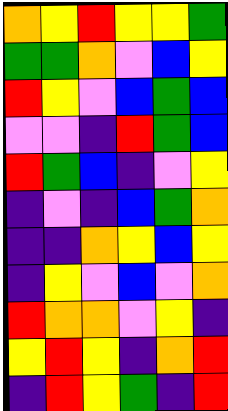[["orange", "yellow", "red", "yellow", "yellow", "green"], ["green", "green", "orange", "violet", "blue", "yellow"], ["red", "yellow", "violet", "blue", "green", "blue"], ["violet", "violet", "indigo", "red", "green", "blue"], ["red", "green", "blue", "indigo", "violet", "yellow"], ["indigo", "violet", "indigo", "blue", "green", "orange"], ["indigo", "indigo", "orange", "yellow", "blue", "yellow"], ["indigo", "yellow", "violet", "blue", "violet", "orange"], ["red", "orange", "orange", "violet", "yellow", "indigo"], ["yellow", "red", "yellow", "indigo", "orange", "red"], ["indigo", "red", "yellow", "green", "indigo", "red"]]